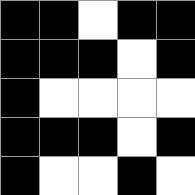[["black", "black", "white", "black", "black"], ["black", "black", "black", "white", "black"], ["black", "white", "white", "white", "white"], ["black", "black", "black", "white", "black"], ["black", "white", "white", "black", "white"]]